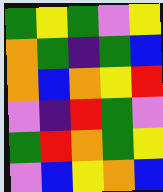[["green", "yellow", "green", "violet", "yellow"], ["orange", "green", "indigo", "green", "blue"], ["orange", "blue", "orange", "yellow", "red"], ["violet", "indigo", "red", "green", "violet"], ["green", "red", "orange", "green", "yellow"], ["violet", "blue", "yellow", "orange", "blue"]]